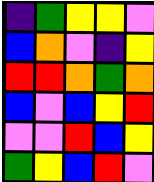[["indigo", "green", "yellow", "yellow", "violet"], ["blue", "orange", "violet", "indigo", "yellow"], ["red", "red", "orange", "green", "orange"], ["blue", "violet", "blue", "yellow", "red"], ["violet", "violet", "red", "blue", "yellow"], ["green", "yellow", "blue", "red", "violet"]]